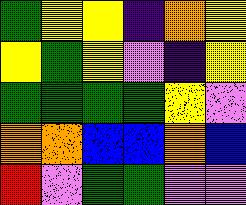[["green", "yellow", "yellow", "indigo", "orange", "yellow"], ["yellow", "green", "yellow", "violet", "indigo", "yellow"], ["green", "green", "green", "green", "yellow", "violet"], ["orange", "orange", "blue", "blue", "orange", "blue"], ["red", "violet", "green", "green", "violet", "violet"]]